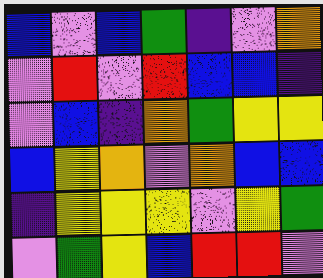[["blue", "violet", "blue", "green", "indigo", "violet", "orange"], ["violet", "red", "violet", "red", "blue", "blue", "indigo"], ["violet", "blue", "indigo", "orange", "green", "yellow", "yellow"], ["blue", "yellow", "orange", "violet", "orange", "blue", "blue"], ["indigo", "yellow", "yellow", "yellow", "violet", "yellow", "green"], ["violet", "green", "yellow", "blue", "red", "red", "violet"]]